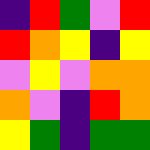[["indigo", "red", "green", "violet", "red"], ["red", "orange", "yellow", "indigo", "yellow"], ["violet", "yellow", "violet", "orange", "orange"], ["orange", "violet", "indigo", "red", "orange"], ["yellow", "green", "indigo", "green", "green"]]